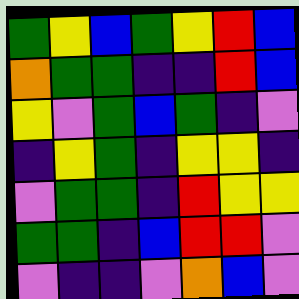[["green", "yellow", "blue", "green", "yellow", "red", "blue"], ["orange", "green", "green", "indigo", "indigo", "red", "blue"], ["yellow", "violet", "green", "blue", "green", "indigo", "violet"], ["indigo", "yellow", "green", "indigo", "yellow", "yellow", "indigo"], ["violet", "green", "green", "indigo", "red", "yellow", "yellow"], ["green", "green", "indigo", "blue", "red", "red", "violet"], ["violet", "indigo", "indigo", "violet", "orange", "blue", "violet"]]